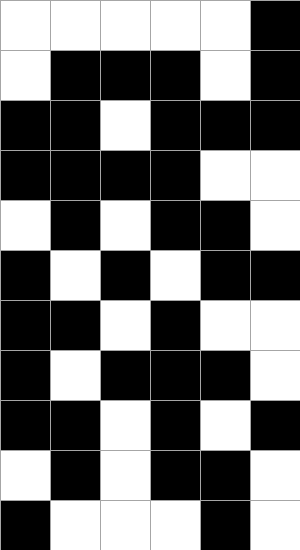[["white", "white", "white", "white", "white", "black"], ["white", "black", "black", "black", "white", "black"], ["black", "black", "white", "black", "black", "black"], ["black", "black", "black", "black", "white", "white"], ["white", "black", "white", "black", "black", "white"], ["black", "white", "black", "white", "black", "black"], ["black", "black", "white", "black", "white", "white"], ["black", "white", "black", "black", "black", "white"], ["black", "black", "white", "black", "white", "black"], ["white", "black", "white", "black", "black", "white"], ["black", "white", "white", "white", "black", "white"]]